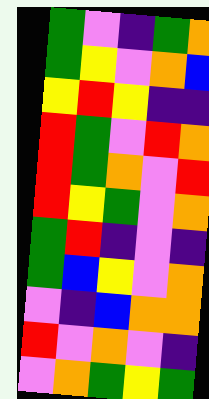[["green", "violet", "indigo", "green", "orange"], ["green", "yellow", "violet", "orange", "blue"], ["yellow", "red", "yellow", "indigo", "indigo"], ["red", "green", "violet", "red", "orange"], ["red", "green", "orange", "violet", "red"], ["red", "yellow", "green", "violet", "orange"], ["green", "red", "indigo", "violet", "indigo"], ["green", "blue", "yellow", "violet", "orange"], ["violet", "indigo", "blue", "orange", "orange"], ["red", "violet", "orange", "violet", "indigo"], ["violet", "orange", "green", "yellow", "green"]]